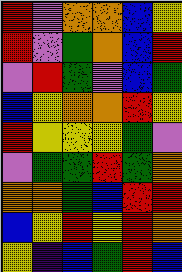[["red", "violet", "orange", "orange", "blue", "yellow"], ["red", "violet", "green", "orange", "blue", "red"], ["violet", "red", "green", "violet", "blue", "green"], ["blue", "yellow", "orange", "orange", "red", "yellow"], ["red", "yellow", "yellow", "yellow", "green", "violet"], ["violet", "green", "green", "red", "green", "orange"], ["orange", "orange", "green", "blue", "red", "red"], ["blue", "yellow", "red", "yellow", "red", "orange"], ["yellow", "indigo", "blue", "green", "red", "blue"]]